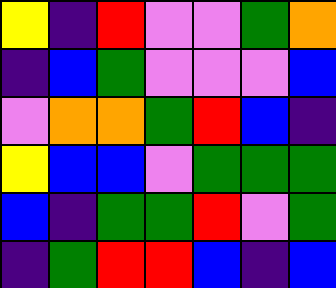[["yellow", "indigo", "red", "violet", "violet", "green", "orange"], ["indigo", "blue", "green", "violet", "violet", "violet", "blue"], ["violet", "orange", "orange", "green", "red", "blue", "indigo"], ["yellow", "blue", "blue", "violet", "green", "green", "green"], ["blue", "indigo", "green", "green", "red", "violet", "green"], ["indigo", "green", "red", "red", "blue", "indigo", "blue"]]